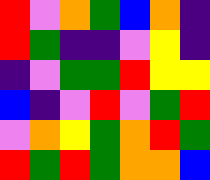[["red", "violet", "orange", "green", "blue", "orange", "indigo"], ["red", "green", "indigo", "indigo", "violet", "yellow", "indigo"], ["indigo", "violet", "green", "green", "red", "yellow", "yellow"], ["blue", "indigo", "violet", "red", "violet", "green", "red"], ["violet", "orange", "yellow", "green", "orange", "red", "green"], ["red", "green", "red", "green", "orange", "orange", "blue"]]